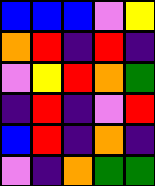[["blue", "blue", "blue", "violet", "yellow"], ["orange", "red", "indigo", "red", "indigo"], ["violet", "yellow", "red", "orange", "green"], ["indigo", "red", "indigo", "violet", "red"], ["blue", "red", "indigo", "orange", "indigo"], ["violet", "indigo", "orange", "green", "green"]]